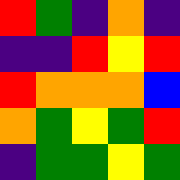[["red", "green", "indigo", "orange", "indigo"], ["indigo", "indigo", "red", "yellow", "red"], ["red", "orange", "orange", "orange", "blue"], ["orange", "green", "yellow", "green", "red"], ["indigo", "green", "green", "yellow", "green"]]